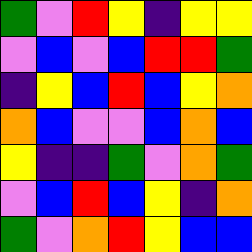[["green", "violet", "red", "yellow", "indigo", "yellow", "yellow"], ["violet", "blue", "violet", "blue", "red", "red", "green"], ["indigo", "yellow", "blue", "red", "blue", "yellow", "orange"], ["orange", "blue", "violet", "violet", "blue", "orange", "blue"], ["yellow", "indigo", "indigo", "green", "violet", "orange", "green"], ["violet", "blue", "red", "blue", "yellow", "indigo", "orange"], ["green", "violet", "orange", "red", "yellow", "blue", "blue"]]